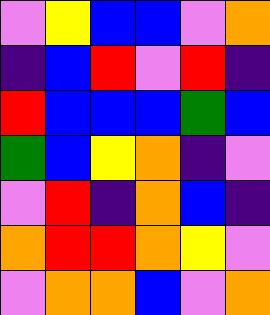[["violet", "yellow", "blue", "blue", "violet", "orange"], ["indigo", "blue", "red", "violet", "red", "indigo"], ["red", "blue", "blue", "blue", "green", "blue"], ["green", "blue", "yellow", "orange", "indigo", "violet"], ["violet", "red", "indigo", "orange", "blue", "indigo"], ["orange", "red", "red", "orange", "yellow", "violet"], ["violet", "orange", "orange", "blue", "violet", "orange"]]